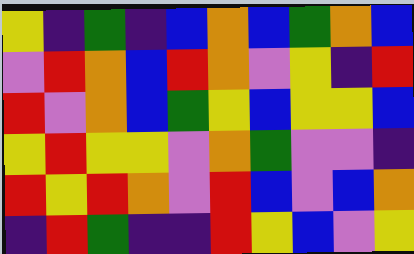[["yellow", "indigo", "green", "indigo", "blue", "orange", "blue", "green", "orange", "blue"], ["violet", "red", "orange", "blue", "red", "orange", "violet", "yellow", "indigo", "red"], ["red", "violet", "orange", "blue", "green", "yellow", "blue", "yellow", "yellow", "blue"], ["yellow", "red", "yellow", "yellow", "violet", "orange", "green", "violet", "violet", "indigo"], ["red", "yellow", "red", "orange", "violet", "red", "blue", "violet", "blue", "orange"], ["indigo", "red", "green", "indigo", "indigo", "red", "yellow", "blue", "violet", "yellow"]]